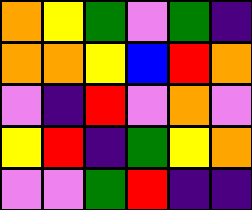[["orange", "yellow", "green", "violet", "green", "indigo"], ["orange", "orange", "yellow", "blue", "red", "orange"], ["violet", "indigo", "red", "violet", "orange", "violet"], ["yellow", "red", "indigo", "green", "yellow", "orange"], ["violet", "violet", "green", "red", "indigo", "indigo"]]